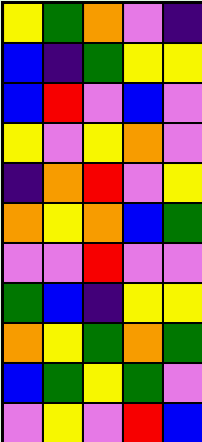[["yellow", "green", "orange", "violet", "indigo"], ["blue", "indigo", "green", "yellow", "yellow"], ["blue", "red", "violet", "blue", "violet"], ["yellow", "violet", "yellow", "orange", "violet"], ["indigo", "orange", "red", "violet", "yellow"], ["orange", "yellow", "orange", "blue", "green"], ["violet", "violet", "red", "violet", "violet"], ["green", "blue", "indigo", "yellow", "yellow"], ["orange", "yellow", "green", "orange", "green"], ["blue", "green", "yellow", "green", "violet"], ["violet", "yellow", "violet", "red", "blue"]]